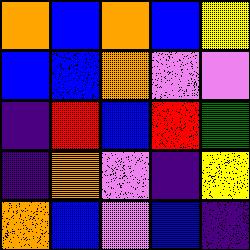[["orange", "blue", "orange", "blue", "yellow"], ["blue", "blue", "orange", "violet", "violet"], ["indigo", "red", "blue", "red", "green"], ["indigo", "orange", "violet", "indigo", "yellow"], ["orange", "blue", "violet", "blue", "indigo"]]